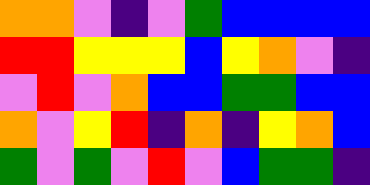[["orange", "orange", "violet", "indigo", "violet", "green", "blue", "blue", "blue", "blue"], ["red", "red", "yellow", "yellow", "yellow", "blue", "yellow", "orange", "violet", "indigo"], ["violet", "red", "violet", "orange", "blue", "blue", "green", "green", "blue", "blue"], ["orange", "violet", "yellow", "red", "indigo", "orange", "indigo", "yellow", "orange", "blue"], ["green", "violet", "green", "violet", "red", "violet", "blue", "green", "green", "indigo"]]